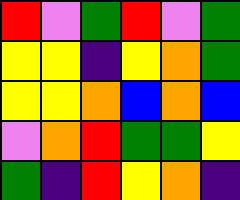[["red", "violet", "green", "red", "violet", "green"], ["yellow", "yellow", "indigo", "yellow", "orange", "green"], ["yellow", "yellow", "orange", "blue", "orange", "blue"], ["violet", "orange", "red", "green", "green", "yellow"], ["green", "indigo", "red", "yellow", "orange", "indigo"]]